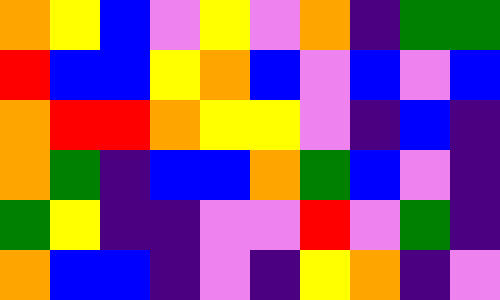[["orange", "yellow", "blue", "violet", "yellow", "violet", "orange", "indigo", "green", "green"], ["red", "blue", "blue", "yellow", "orange", "blue", "violet", "blue", "violet", "blue"], ["orange", "red", "red", "orange", "yellow", "yellow", "violet", "indigo", "blue", "indigo"], ["orange", "green", "indigo", "blue", "blue", "orange", "green", "blue", "violet", "indigo"], ["green", "yellow", "indigo", "indigo", "violet", "violet", "red", "violet", "green", "indigo"], ["orange", "blue", "blue", "indigo", "violet", "indigo", "yellow", "orange", "indigo", "violet"]]